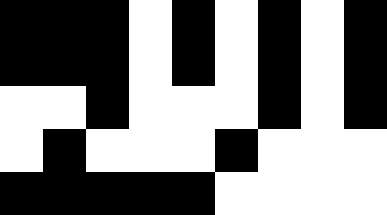[["black", "black", "black", "white", "black", "white", "black", "white", "black"], ["black", "black", "black", "white", "black", "white", "black", "white", "black"], ["white", "white", "black", "white", "white", "white", "black", "white", "black"], ["white", "black", "white", "white", "white", "black", "white", "white", "white"], ["black", "black", "black", "black", "black", "white", "white", "white", "white"]]